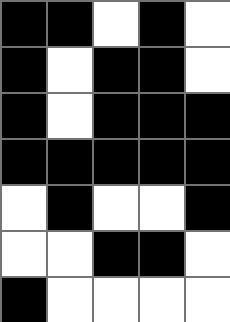[["black", "black", "white", "black", "white"], ["black", "white", "black", "black", "white"], ["black", "white", "black", "black", "black"], ["black", "black", "black", "black", "black"], ["white", "black", "white", "white", "black"], ["white", "white", "black", "black", "white"], ["black", "white", "white", "white", "white"]]